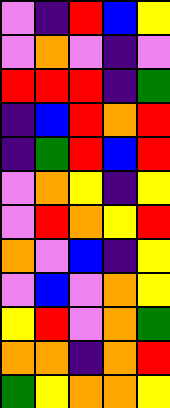[["violet", "indigo", "red", "blue", "yellow"], ["violet", "orange", "violet", "indigo", "violet"], ["red", "red", "red", "indigo", "green"], ["indigo", "blue", "red", "orange", "red"], ["indigo", "green", "red", "blue", "red"], ["violet", "orange", "yellow", "indigo", "yellow"], ["violet", "red", "orange", "yellow", "red"], ["orange", "violet", "blue", "indigo", "yellow"], ["violet", "blue", "violet", "orange", "yellow"], ["yellow", "red", "violet", "orange", "green"], ["orange", "orange", "indigo", "orange", "red"], ["green", "yellow", "orange", "orange", "yellow"]]